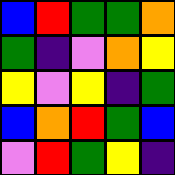[["blue", "red", "green", "green", "orange"], ["green", "indigo", "violet", "orange", "yellow"], ["yellow", "violet", "yellow", "indigo", "green"], ["blue", "orange", "red", "green", "blue"], ["violet", "red", "green", "yellow", "indigo"]]